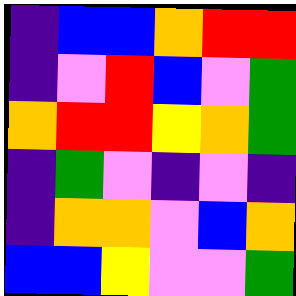[["indigo", "blue", "blue", "orange", "red", "red"], ["indigo", "violet", "red", "blue", "violet", "green"], ["orange", "red", "red", "yellow", "orange", "green"], ["indigo", "green", "violet", "indigo", "violet", "indigo"], ["indigo", "orange", "orange", "violet", "blue", "orange"], ["blue", "blue", "yellow", "violet", "violet", "green"]]